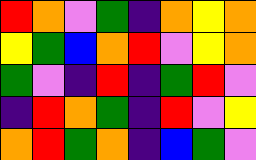[["red", "orange", "violet", "green", "indigo", "orange", "yellow", "orange"], ["yellow", "green", "blue", "orange", "red", "violet", "yellow", "orange"], ["green", "violet", "indigo", "red", "indigo", "green", "red", "violet"], ["indigo", "red", "orange", "green", "indigo", "red", "violet", "yellow"], ["orange", "red", "green", "orange", "indigo", "blue", "green", "violet"]]